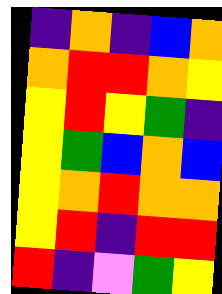[["indigo", "orange", "indigo", "blue", "orange"], ["orange", "red", "red", "orange", "yellow"], ["yellow", "red", "yellow", "green", "indigo"], ["yellow", "green", "blue", "orange", "blue"], ["yellow", "orange", "red", "orange", "orange"], ["yellow", "red", "indigo", "red", "red"], ["red", "indigo", "violet", "green", "yellow"]]